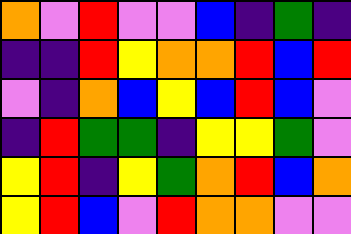[["orange", "violet", "red", "violet", "violet", "blue", "indigo", "green", "indigo"], ["indigo", "indigo", "red", "yellow", "orange", "orange", "red", "blue", "red"], ["violet", "indigo", "orange", "blue", "yellow", "blue", "red", "blue", "violet"], ["indigo", "red", "green", "green", "indigo", "yellow", "yellow", "green", "violet"], ["yellow", "red", "indigo", "yellow", "green", "orange", "red", "blue", "orange"], ["yellow", "red", "blue", "violet", "red", "orange", "orange", "violet", "violet"]]